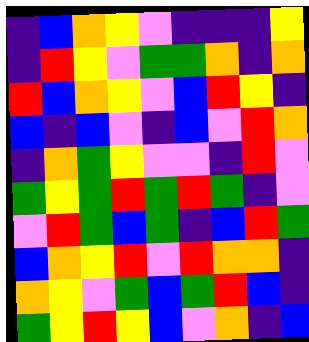[["indigo", "blue", "orange", "yellow", "violet", "indigo", "indigo", "indigo", "yellow"], ["indigo", "red", "yellow", "violet", "green", "green", "orange", "indigo", "orange"], ["red", "blue", "orange", "yellow", "violet", "blue", "red", "yellow", "indigo"], ["blue", "indigo", "blue", "violet", "indigo", "blue", "violet", "red", "orange"], ["indigo", "orange", "green", "yellow", "violet", "violet", "indigo", "red", "violet"], ["green", "yellow", "green", "red", "green", "red", "green", "indigo", "violet"], ["violet", "red", "green", "blue", "green", "indigo", "blue", "red", "green"], ["blue", "orange", "yellow", "red", "violet", "red", "orange", "orange", "indigo"], ["orange", "yellow", "violet", "green", "blue", "green", "red", "blue", "indigo"], ["green", "yellow", "red", "yellow", "blue", "violet", "orange", "indigo", "blue"]]